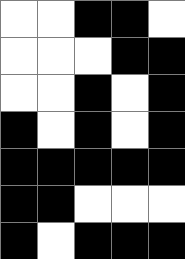[["white", "white", "black", "black", "white"], ["white", "white", "white", "black", "black"], ["white", "white", "black", "white", "black"], ["black", "white", "black", "white", "black"], ["black", "black", "black", "black", "black"], ["black", "black", "white", "white", "white"], ["black", "white", "black", "black", "black"]]